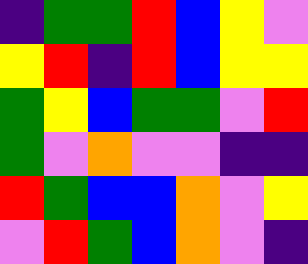[["indigo", "green", "green", "red", "blue", "yellow", "violet"], ["yellow", "red", "indigo", "red", "blue", "yellow", "yellow"], ["green", "yellow", "blue", "green", "green", "violet", "red"], ["green", "violet", "orange", "violet", "violet", "indigo", "indigo"], ["red", "green", "blue", "blue", "orange", "violet", "yellow"], ["violet", "red", "green", "blue", "orange", "violet", "indigo"]]